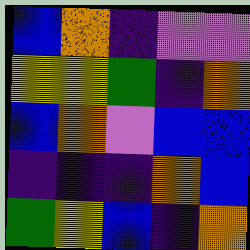[["blue", "orange", "indigo", "violet", "violet"], ["yellow", "yellow", "green", "indigo", "orange"], ["blue", "orange", "violet", "blue", "blue"], ["indigo", "indigo", "indigo", "orange", "blue"], ["green", "yellow", "blue", "indigo", "orange"]]